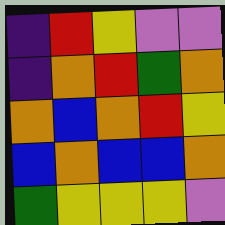[["indigo", "red", "yellow", "violet", "violet"], ["indigo", "orange", "red", "green", "orange"], ["orange", "blue", "orange", "red", "yellow"], ["blue", "orange", "blue", "blue", "orange"], ["green", "yellow", "yellow", "yellow", "violet"]]